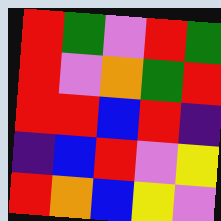[["red", "green", "violet", "red", "green"], ["red", "violet", "orange", "green", "red"], ["red", "red", "blue", "red", "indigo"], ["indigo", "blue", "red", "violet", "yellow"], ["red", "orange", "blue", "yellow", "violet"]]